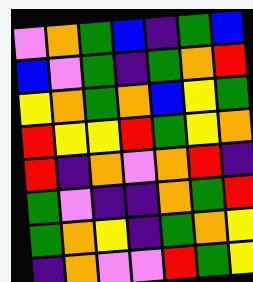[["violet", "orange", "green", "blue", "indigo", "green", "blue"], ["blue", "violet", "green", "indigo", "green", "orange", "red"], ["yellow", "orange", "green", "orange", "blue", "yellow", "green"], ["red", "yellow", "yellow", "red", "green", "yellow", "orange"], ["red", "indigo", "orange", "violet", "orange", "red", "indigo"], ["green", "violet", "indigo", "indigo", "orange", "green", "red"], ["green", "orange", "yellow", "indigo", "green", "orange", "yellow"], ["indigo", "orange", "violet", "violet", "red", "green", "yellow"]]